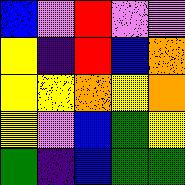[["blue", "violet", "red", "violet", "violet"], ["yellow", "indigo", "red", "blue", "orange"], ["yellow", "yellow", "orange", "yellow", "orange"], ["yellow", "violet", "blue", "green", "yellow"], ["green", "indigo", "blue", "green", "green"]]